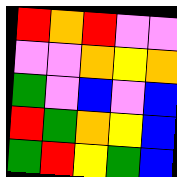[["red", "orange", "red", "violet", "violet"], ["violet", "violet", "orange", "yellow", "orange"], ["green", "violet", "blue", "violet", "blue"], ["red", "green", "orange", "yellow", "blue"], ["green", "red", "yellow", "green", "blue"]]